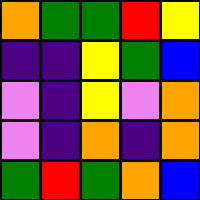[["orange", "green", "green", "red", "yellow"], ["indigo", "indigo", "yellow", "green", "blue"], ["violet", "indigo", "yellow", "violet", "orange"], ["violet", "indigo", "orange", "indigo", "orange"], ["green", "red", "green", "orange", "blue"]]